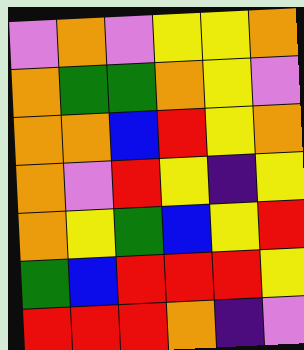[["violet", "orange", "violet", "yellow", "yellow", "orange"], ["orange", "green", "green", "orange", "yellow", "violet"], ["orange", "orange", "blue", "red", "yellow", "orange"], ["orange", "violet", "red", "yellow", "indigo", "yellow"], ["orange", "yellow", "green", "blue", "yellow", "red"], ["green", "blue", "red", "red", "red", "yellow"], ["red", "red", "red", "orange", "indigo", "violet"]]